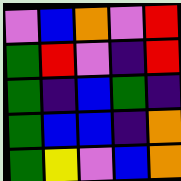[["violet", "blue", "orange", "violet", "red"], ["green", "red", "violet", "indigo", "red"], ["green", "indigo", "blue", "green", "indigo"], ["green", "blue", "blue", "indigo", "orange"], ["green", "yellow", "violet", "blue", "orange"]]